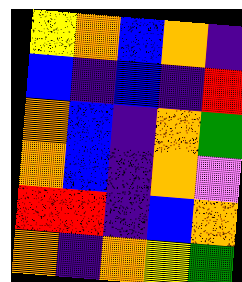[["yellow", "orange", "blue", "orange", "indigo"], ["blue", "indigo", "blue", "indigo", "red"], ["orange", "blue", "indigo", "orange", "green"], ["orange", "blue", "indigo", "orange", "violet"], ["red", "red", "indigo", "blue", "orange"], ["orange", "indigo", "orange", "yellow", "green"]]